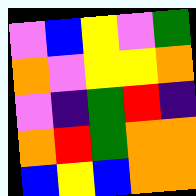[["violet", "blue", "yellow", "violet", "green"], ["orange", "violet", "yellow", "yellow", "orange"], ["violet", "indigo", "green", "red", "indigo"], ["orange", "red", "green", "orange", "orange"], ["blue", "yellow", "blue", "orange", "orange"]]